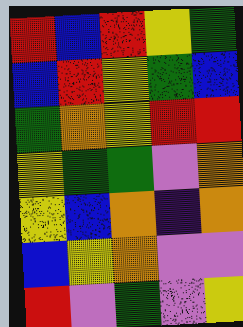[["red", "blue", "red", "yellow", "green"], ["blue", "red", "yellow", "green", "blue"], ["green", "orange", "yellow", "red", "red"], ["yellow", "green", "green", "violet", "orange"], ["yellow", "blue", "orange", "indigo", "orange"], ["blue", "yellow", "orange", "violet", "violet"], ["red", "violet", "green", "violet", "yellow"]]